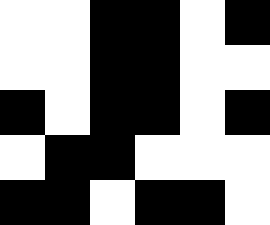[["white", "white", "black", "black", "white", "black"], ["white", "white", "black", "black", "white", "white"], ["black", "white", "black", "black", "white", "black"], ["white", "black", "black", "white", "white", "white"], ["black", "black", "white", "black", "black", "white"]]